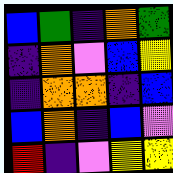[["blue", "green", "indigo", "orange", "green"], ["indigo", "orange", "violet", "blue", "yellow"], ["indigo", "orange", "orange", "indigo", "blue"], ["blue", "orange", "indigo", "blue", "violet"], ["red", "indigo", "violet", "yellow", "yellow"]]